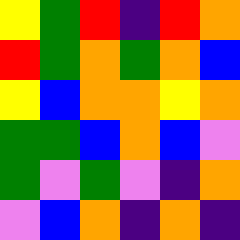[["yellow", "green", "red", "indigo", "red", "orange"], ["red", "green", "orange", "green", "orange", "blue"], ["yellow", "blue", "orange", "orange", "yellow", "orange"], ["green", "green", "blue", "orange", "blue", "violet"], ["green", "violet", "green", "violet", "indigo", "orange"], ["violet", "blue", "orange", "indigo", "orange", "indigo"]]